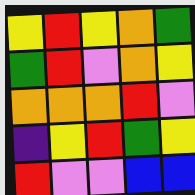[["yellow", "red", "yellow", "orange", "green"], ["green", "red", "violet", "orange", "yellow"], ["orange", "orange", "orange", "red", "violet"], ["indigo", "yellow", "red", "green", "yellow"], ["red", "violet", "violet", "blue", "blue"]]